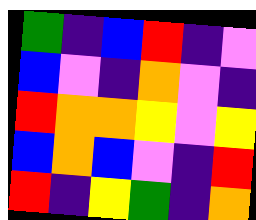[["green", "indigo", "blue", "red", "indigo", "violet"], ["blue", "violet", "indigo", "orange", "violet", "indigo"], ["red", "orange", "orange", "yellow", "violet", "yellow"], ["blue", "orange", "blue", "violet", "indigo", "red"], ["red", "indigo", "yellow", "green", "indigo", "orange"]]